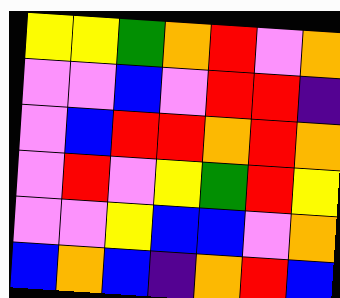[["yellow", "yellow", "green", "orange", "red", "violet", "orange"], ["violet", "violet", "blue", "violet", "red", "red", "indigo"], ["violet", "blue", "red", "red", "orange", "red", "orange"], ["violet", "red", "violet", "yellow", "green", "red", "yellow"], ["violet", "violet", "yellow", "blue", "blue", "violet", "orange"], ["blue", "orange", "blue", "indigo", "orange", "red", "blue"]]